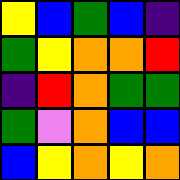[["yellow", "blue", "green", "blue", "indigo"], ["green", "yellow", "orange", "orange", "red"], ["indigo", "red", "orange", "green", "green"], ["green", "violet", "orange", "blue", "blue"], ["blue", "yellow", "orange", "yellow", "orange"]]